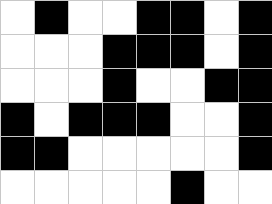[["white", "black", "white", "white", "black", "black", "white", "black"], ["white", "white", "white", "black", "black", "black", "white", "black"], ["white", "white", "white", "black", "white", "white", "black", "black"], ["black", "white", "black", "black", "black", "white", "white", "black"], ["black", "black", "white", "white", "white", "white", "white", "black"], ["white", "white", "white", "white", "white", "black", "white", "white"]]